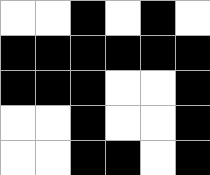[["white", "white", "black", "white", "black", "white"], ["black", "black", "black", "black", "black", "black"], ["black", "black", "black", "white", "white", "black"], ["white", "white", "black", "white", "white", "black"], ["white", "white", "black", "black", "white", "black"]]